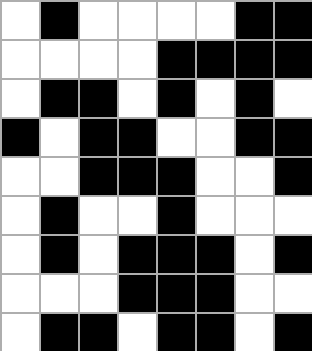[["white", "black", "white", "white", "white", "white", "black", "black"], ["white", "white", "white", "white", "black", "black", "black", "black"], ["white", "black", "black", "white", "black", "white", "black", "white"], ["black", "white", "black", "black", "white", "white", "black", "black"], ["white", "white", "black", "black", "black", "white", "white", "black"], ["white", "black", "white", "white", "black", "white", "white", "white"], ["white", "black", "white", "black", "black", "black", "white", "black"], ["white", "white", "white", "black", "black", "black", "white", "white"], ["white", "black", "black", "white", "black", "black", "white", "black"]]